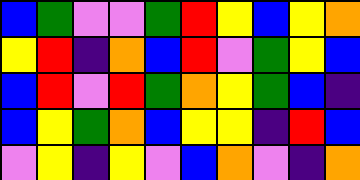[["blue", "green", "violet", "violet", "green", "red", "yellow", "blue", "yellow", "orange"], ["yellow", "red", "indigo", "orange", "blue", "red", "violet", "green", "yellow", "blue"], ["blue", "red", "violet", "red", "green", "orange", "yellow", "green", "blue", "indigo"], ["blue", "yellow", "green", "orange", "blue", "yellow", "yellow", "indigo", "red", "blue"], ["violet", "yellow", "indigo", "yellow", "violet", "blue", "orange", "violet", "indigo", "orange"]]